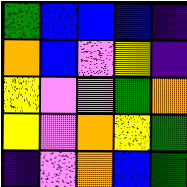[["green", "blue", "blue", "blue", "indigo"], ["orange", "blue", "violet", "yellow", "indigo"], ["yellow", "violet", "violet", "green", "orange"], ["yellow", "violet", "orange", "yellow", "green"], ["indigo", "violet", "orange", "blue", "green"]]